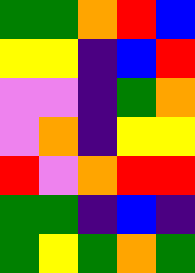[["green", "green", "orange", "red", "blue"], ["yellow", "yellow", "indigo", "blue", "red"], ["violet", "violet", "indigo", "green", "orange"], ["violet", "orange", "indigo", "yellow", "yellow"], ["red", "violet", "orange", "red", "red"], ["green", "green", "indigo", "blue", "indigo"], ["green", "yellow", "green", "orange", "green"]]